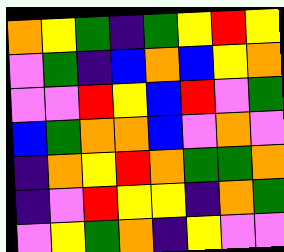[["orange", "yellow", "green", "indigo", "green", "yellow", "red", "yellow"], ["violet", "green", "indigo", "blue", "orange", "blue", "yellow", "orange"], ["violet", "violet", "red", "yellow", "blue", "red", "violet", "green"], ["blue", "green", "orange", "orange", "blue", "violet", "orange", "violet"], ["indigo", "orange", "yellow", "red", "orange", "green", "green", "orange"], ["indigo", "violet", "red", "yellow", "yellow", "indigo", "orange", "green"], ["violet", "yellow", "green", "orange", "indigo", "yellow", "violet", "violet"]]